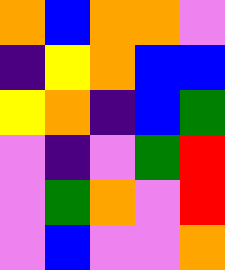[["orange", "blue", "orange", "orange", "violet"], ["indigo", "yellow", "orange", "blue", "blue"], ["yellow", "orange", "indigo", "blue", "green"], ["violet", "indigo", "violet", "green", "red"], ["violet", "green", "orange", "violet", "red"], ["violet", "blue", "violet", "violet", "orange"]]